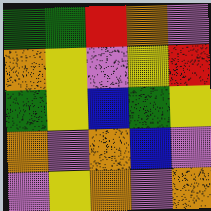[["green", "green", "red", "orange", "violet"], ["orange", "yellow", "violet", "yellow", "red"], ["green", "yellow", "blue", "green", "yellow"], ["orange", "violet", "orange", "blue", "violet"], ["violet", "yellow", "orange", "violet", "orange"]]